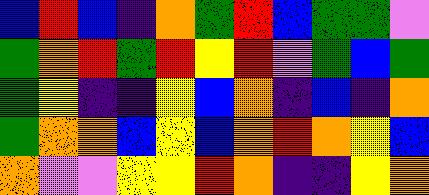[["blue", "red", "blue", "indigo", "orange", "green", "red", "blue", "green", "green", "violet"], ["green", "orange", "red", "green", "red", "yellow", "red", "violet", "green", "blue", "green"], ["green", "yellow", "indigo", "indigo", "yellow", "blue", "orange", "indigo", "blue", "indigo", "orange"], ["green", "orange", "orange", "blue", "yellow", "blue", "orange", "red", "orange", "yellow", "blue"], ["orange", "violet", "violet", "yellow", "yellow", "red", "orange", "indigo", "indigo", "yellow", "orange"]]